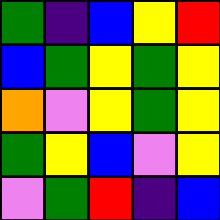[["green", "indigo", "blue", "yellow", "red"], ["blue", "green", "yellow", "green", "yellow"], ["orange", "violet", "yellow", "green", "yellow"], ["green", "yellow", "blue", "violet", "yellow"], ["violet", "green", "red", "indigo", "blue"]]